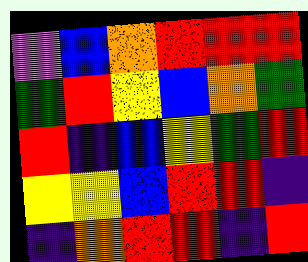[["violet", "blue", "orange", "red", "red", "red"], ["green", "red", "yellow", "blue", "orange", "green"], ["red", "indigo", "blue", "yellow", "green", "red"], ["yellow", "yellow", "blue", "red", "red", "indigo"], ["indigo", "orange", "red", "red", "indigo", "red"]]